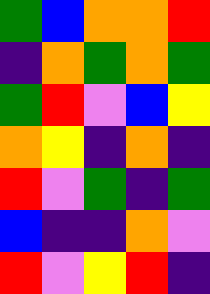[["green", "blue", "orange", "orange", "red"], ["indigo", "orange", "green", "orange", "green"], ["green", "red", "violet", "blue", "yellow"], ["orange", "yellow", "indigo", "orange", "indigo"], ["red", "violet", "green", "indigo", "green"], ["blue", "indigo", "indigo", "orange", "violet"], ["red", "violet", "yellow", "red", "indigo"]]